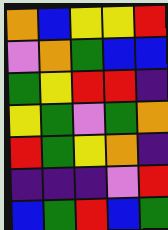[["orange", "blue", "yellow", "yellow", "red"], ["violet", "orange", "green", "blue", "blue"], ["green", "yellow", "red", "red", "indigo"], ["yellow", "green", "violet", "green", "orange"], ["red", "green", "yellow", "orange", "indigo"], ["indigo", "indigo", "indigo", "violet", "red"], ["blue", "green", "red", "blue", "green"]]